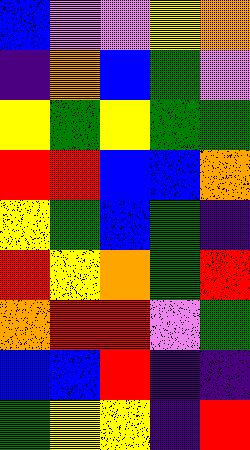[["blue", "violet", "violet", "yellow", "orange"], ["indigo", "orange", "blue", "green", "violet"], ["yellow", "green", "yellow", "green", "green"], ["red", "red", "blue", "blue", "orange"], ["yellow", "green", "blue", "green", "indigo"], ["red", "yellow", "orange", "green", "red"], ["orange", "red", "red", "violet", "green"], ["blue", "blue", "red", "indigo", "indigo"], ["green", "yellow", "yellow", "indigo", "red"]]